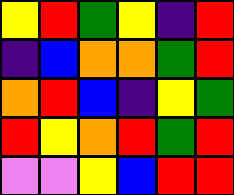[["yellow", "red", "green", "yellow", "indigo", "red"], ["indigo", "blue", "orange", "orange", "green", "red"], ["orange", "red", "blue", "indigo", "yellow", "green"], ["red", "yellow", "orange", "red", "green", "red"], ["violet", "violet", "yellow", "blue", "red", "red"]]